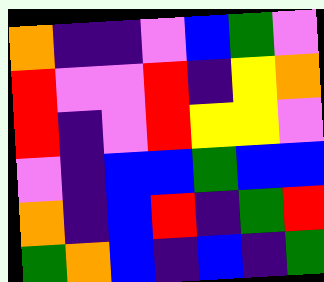[["orange", "indigo", "indigo", "violet", "blue", "green", "violet"], ["red", "violet", "violet", "red", "indigo", "yellow", "orange"], ["red", "indigo", "violet", "red", "yellow", "yellow", "violet"], ["violet", "indigo", "blue", "blue", "green", "blue", "blue"], ["orange", "indigo", "blue", "red", "indigo", "green", "red"], ["green", "orange", "blue", "indigo", "blue", "indigo", "green"]]